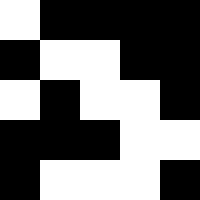[["white", "black", "black", "black", "black"], ["black", "white", "white", "black", "black"], ["white", "black", "white", "white", "black"], ["black", "black", "black", "white", "white"], ["black", "white", "white", "white", "black"]]